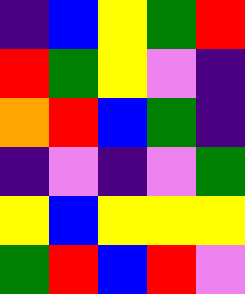[["indigo", "blue", "yellow", "green", "red"], ["red", "green", "yellow", "violet", "indigo"], ["orange", "red", "blue", "green", "indigo"], ["indigo", "violet", "indigo", "violet", "green"], ["yellow", "blue", "yellow", "yellow", "yellow"], ["green", "red", "blue", "red", "violet"]]